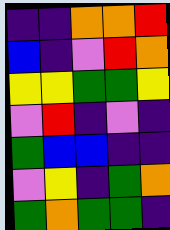[["indigo", "indigo", "orange", "orange", "red"], ["blue", "indigo", "violet", "red", "orange"], ["yellow", "yellow", "green", "green", "yellow"], ["violet", "red", "indigo", "violet", "indigo"], ["green", "blue", "blue", "indigo", "indigo"], ["violet", "yellow", "indigo", "green", "orange"], ["green", "orange", "green", "green", "indigo"]]